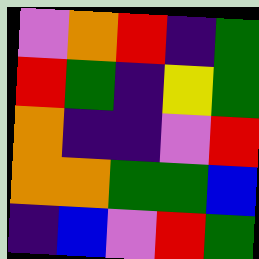[["violet", "orange", "red", "indigo", "green"], ["red", "green", "indigo", "yellow", "green"], ["orange", "indigo", "indigo", "violet", "red"], ["orange", "orange", "green", "green", "blue"], ["indigo", "blue", "violet", "red", "green"]]